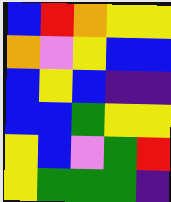[["blue", "red", "orange", "yellow", "yellow"], ["orange", "violet", "yellow", "blue", "blue"], ["blue", "yellow", "blue", "indigo", "indigo"], ["blue", "blue", "green", "yellow", "yellow"], ["yellow", "blue", "violet", "green", "red"], ["yellow", "green", "green", "green", "indigo"]]